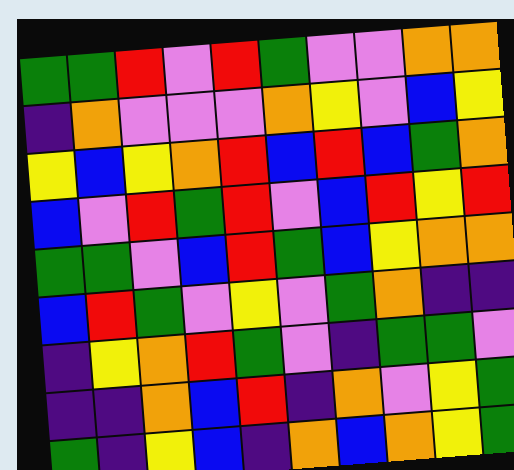[["green", "green", "red", "violet", "red", "green", "violet", "violet", "orange", "orange"], ["indigo", "orange", "violet", "violet", "violet", "orange", "yellow", "violet", "blue", "yellow"], ["yellow", "blue", "yellow", "orange", "red", "blue", "red", "blue", "green", "orange"], ["blue", "violet", "red", "green", "red", "violet", "blue", "red", "yellow", "red"], ["green", "green", "violet", "blue", "red", "green", "blue", "yellow", "orange", "orange"], ["blue", "red", "green", "violet", "yellow", "violet", "green", "orange", "indigo", "indigo"], ["indigo", "yellow", "orange", "red", "green", "violet", "indigo", "green", "green", "violet"], ["indigo", "indigo", "orange", "blue", "red", "indigo", "orange", "violet", "yellow", "green"], ["green", "indigo", "yellow", "blue", "indigo", "orange", "blue", "orange", "yellow", "green"]]